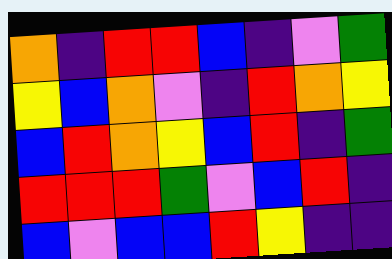[["orange", "indigo", "red", "red", "blue", "indigo", "violet", "green"], ["yellow", "blue", "orange", "violet", "indigo", "red", "orange", "yellow"], ["blue", "red", "orange", "yellow", "blue", "red", "indigo", "green"], ["red", "red", "red", "green", "violet", "blue", "red", "indigo"], ["blue", "violet", "blue", "blue", "red", "yellow", "indigo", "indigo"]]